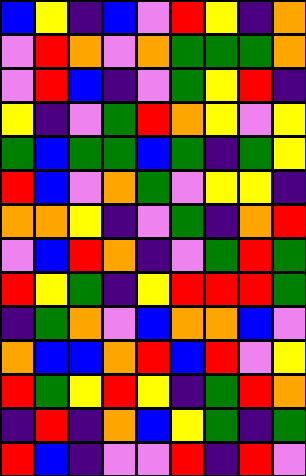[["blue", "yellow", "indigo", "blue", "violet", "red", "yellow", "indigo", "orange"], ["violet", "red", "orange", "violet", "orange", "green", "green", "green", "orange"], ["violet", "red", "blue", "indigo", "violet", "green", "yellow", "red", "indigo"], ["yellow", "indigo", "violet", "green", "red", "orange", "yellow", "violet", "yellow"], ["green", "blue", "green", "green", "blue", "green", "indigo", "green", "yellow"], ["red", "blue", "violet", "orange", "green", "violet", "yellow", "yellow", "indigo"], ["orange", "orange", "yellow", "indigo", "violet", "green", "indigo", "orange", "red"], ["violet", "blue", "red", "orange", "indigo", "violet", "green", "red", "green"], ["red", "yellow", "green", "indigo", "yellow", "red", "red", "red", "green"], ["indigo", "green", "orange", "violet", "blue", "orange", "orange", "blue", "violet"], ["orange", "blue", "blue", "orange", "red", "blue", "red", "violet", "yellow"], ["red", "green", "yellow", "red", "yellow", "indigo", "green", "red", "orange"], ["indigo", "red", "indigo", "orange", "blue", "yellow", "green", "indigo", "green"], ["red", "blue", "indigo", "violet", "violet", "red", "indigo", "red", "violet"]]